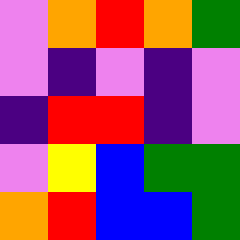[["violet", "orange", "red", "orange", "green"], ["violet", "indigo", "violet", "indigo", "violet"], ["indigo", "red", "red", "indigo", "violet"], ["violet", "yellow", "blue", "green", "green"], ["orange", "red", "blue", "blue", "green"]]